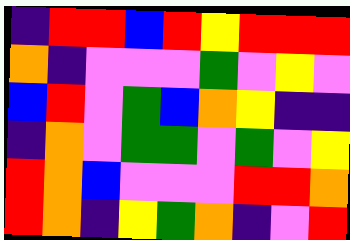[["indigo", "red", "red", "blue", "red", "yellow", "red", "red", "red"], ["orange", "indigo", "violet", "violet", "violet", "green", "violet", "yellow", "violet"], ["blue", "red", "violet", "green", "blue", "orange", "yellow", "indigo", "indigo"], ["indigo", "orange", "violet", "green", "green", "violet", "green", "violet", "yellow"], ["red", "orange", "blue", "violet", "violet", "violet", "red", "red", "orange"], ["red", "orange", "indigo", "yellow", "green", "orange", "indigo", "violet", "red"]]